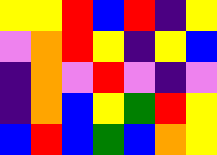[["yellow", "yellow", "red", "blue", "red", "indigo", "yellow"], ["violet", "orange", "red", "yellow", "indigo", "yellow", "blue"], ["indigo", "orange", "violet", "red", "violet", "indigo", "violet"], ["indigo", "orange", "blue", "yellow", "green", "red", "yellow"], ["blue", "red", "blue", "green", "blue", "orange", "yellow"]]